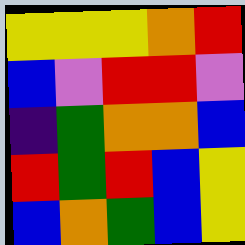[["yellow", "yellow", "yellow", "orange", "red"], ["blue", "violet", "red", "red", "violet"], ["indigo", "green", "orange", "orange", "blue"], ["red", "green", "red", "blue", "yellow"], ["blue", "orange", "green", "blue", "yellow"]]